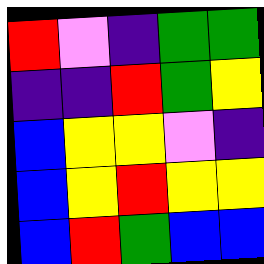[["red", "violet", "indigo", "green", "green"], ["indigo", "indigo", "red", "green", "yellow"], ["blue", "yellow", "yellow", "violet", "indigo"], ["blue", "yellow", "red", "yellow", "yellow"], ["blue", "red", "green", "blue", "blue"]]